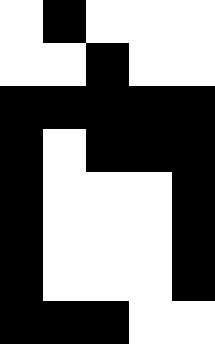[["white", "black", "white", "white", "white"], ["white", "white", "black", "white", "white"], ["black", "black", "black", "black", "black"], ["black", "white", "black", "black", "black"], ["black", "white", "white", "white", "black"], ["black", "white", "white", "white", "black"], ["black", "white", "white", "white", "black"], ["black", "black", "black", "white", "white"]]